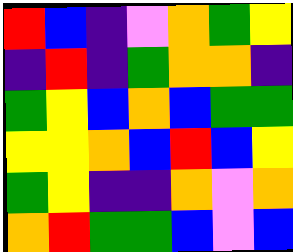[["red", "blue", "indigo", "violet", "orange", "green", "yellow"], ["indigo", "red", "indigo", "green", "orange", "orange", "indigo"], ["green", "yellow", "blue", "orange", "blue", "green", "green"], ["yellow", "yellow", "orange", "blue", "red", "blue", "yellow"], ["green", "yellow", "indigo", "indigo", "orange", "violet", "orange"], ["orange", "red", "green", "green", "blue", "violet", "blue"]]